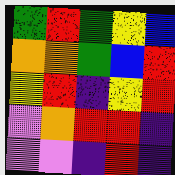[["green", "red", "green", "yellow", "blue"], ["orange", "orange", "green", "blue", "red"], ["yellow", "red", "indigo", "yellow", "red"], ["violet", "orange", "red", "red", "indigo"], ["violet", "violet", "indigo", "red", "indigo"]]